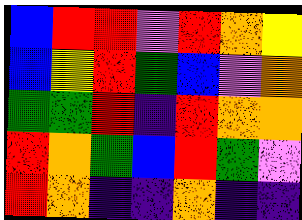[["blue", "red", "red", "violet", "red", "orange", "yellow"], ["blue", "yellow", "red", "green", "blue", "violet", "orange"], ["green", "green", "red", "indigo", "red", "orange", "orange"], ["red", "orange", "green", "blue", "red", "green", "violet"], ["red", "orange", "indigo", "indigo", "orange", "indigo", "indigo"]]